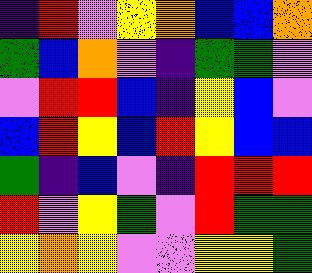[["indigo", "red", "violet", "yellow", "orange", "blue", "blue", "orange"], ["green", "blue", "orange", "violet", "indigo", "green", "green", "violet"], ["violet", "red", "red", "blue", "indigo", "yellow", "blue", "violet"], ["blue", "red", "yellow", "blue", "red", "yellow", "blue", "blue"], ["green", "indigo", "blue", "violet", "indigo", "red", "red", "red"], ["red", "violet", "yellow", "green", "violet", "red", "green", "green"], ["yellow", "orange", "yellow", "violet", "violet", "yellow", "yellow", "green"]]